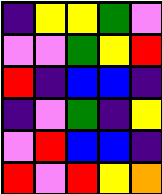[["indigo", "yellow", "yellow", "green", "violet"], ["violet", "violet", "green", "yellow", "red"], ["red", "indigo", "blue", "blue", "indigo"], ["indigo", "violet", "green", "indigo", "yellow"], ["violet", "red", "blue", "blue", "indigo"], ["red", "violet", "red", "yellow", "orange"]]